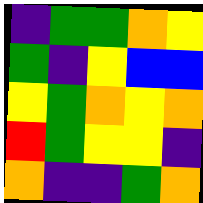[["indigo", "green", "green", "orange", "yellow"], ["green", "indigo", "yellow", "blue", "blue"], ["yellow", "green", "orange", "yellow", "orange"], ["red", "green", "yellow", "yellow", "indigo"], ["orange", "indigo", "indigo", "green", "orange"]]